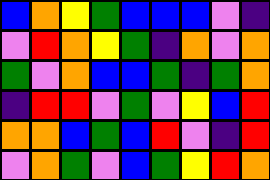[["blue", "orange", "yellow", "green", "blue", "blue", "blue", "violet", "indigo"], ["violet", "red", "orange", "yellow", "green", "indigo", "orange", "violet", "orange"], ["green", "violet", "orange", "blue", "blue", "green", "indigo", "green", "orange"], ["indigo", "red", "red", "violet", "green", "violet", "yellow", "blue", "red"], ["orange", "orange", "blue", "green", "blue", "red", "violet", "indigo", "red"], ["violet", "orange", "green", "violet", "blue", "green", "yellow", "red", "orange"]]